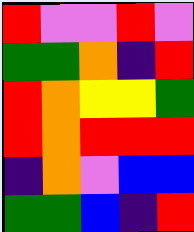[["red", "violet", "violet", "red", "violet"], ["green", "green", "orange", "indigo", "red"], ["red", "orange", "yellow", "yellow", "green"], ["red", "orange", "red", "red", "red"], ["indigo", "orange", "violet", "blue", "blue"], ["green", "green", "blue", "indigo", "red"]]